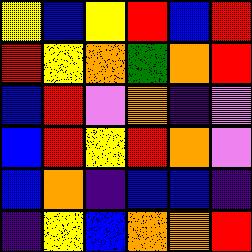[["yellow", "blue", "yellow", "red", "blue", "red"], ["red", "yellow", "orange", "green", "orange", "red"], ["blue", "red", "violet", "orange", "indigo", "violet"], ["blue", "red", "yellow", "red", "orange", "violet"], ["blue", "orange", "indigo", "blue", "blue", "indigo"], ["indigo", "yellow", "blue", "orange", "orange", "red"]]